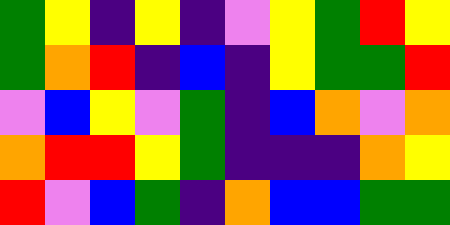[["green", "yellow", "indigo", "yellow", "indigo", "violet", "yellow", "green", "red", "yellow"], ["green", "orange", "red", "indigo", "blue", "indigo", "yellow", "green", "green", "red"], ["violet", "blue", "yellow", "violet", "green", "indigo", "blue", "orange", "violet", "orange"], ["orange", "red", "red", "yellow", "green", "indigo", "indigo", "indigo", "orange", "yellow"], ["red", "violet", "blue", "green", "indigo", "orange", "blue", "blue", "green", "green"]]